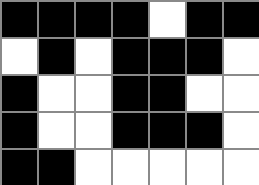[["black", "black", "black", "black", "white", "black", "black"], ["white", "black", "white", "black", "black", "black", "white"], ["black", "white", "white", "black", "black", "white", "white"], ["black", "white", "white", "black", "black", "black", "white"], ["black", "black", "white", "white", "white", "white", "white"]]